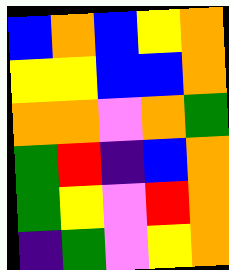[["blue", "orange", "blue", "yellow", "orange"], ["yellow", "yellow", "blue", "blue", "orange"], ["orange", "orange", "violet", "orange", "green"], ["green", "red", "indigo", "blue", "orange"], ["green", "yellow", "violet", "red", "orange"], ["indigo", "green", "violet", "yellow", "orange"]]